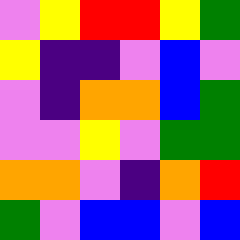[["violet", "yellow", "red", "red", "yellow", "green"], ["yellow", "indigo", "indigo", "violet", "blue", "violet"], ["violet", "indigo", "orange", "orange", "blue", "green"], ["violet", "violet", "yellow", "violet", "green", "green"], ["orange", "orange", "violet", "indigo", "orange", "red"], ["green", "violet", "blue", "blue", "violet", "blue"]]